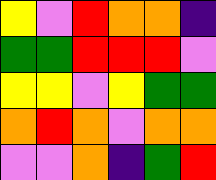[["yellow", "violet", "red", "orange", "orange", "indigo"], ["green", "green", "red", "red", "red", "violet"], ["yellow", "yellow", "violet", "yellow", "green", "green"], ["orange", "red", "orange", "violet", "orange", "orange"], ["violet", "violet", "orange", "indigo", "green", "red"]]